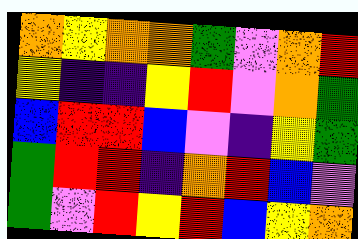[["orange", "yellow", "orange", "orange", "green", "violet", "orange", "red"], ["yellow", "indigo", "indigo", "yellow", "red", "violet", "orange", "green"], ["blue", "red", "red", "blue", "violet", "indigo", "yellow", "green"], ["green", "red", "red", "indigo", "orange", "red", "blue", "violet"], ["green", "violet", "red", "yellow", "red", "blue", "yellow", "orange"]]